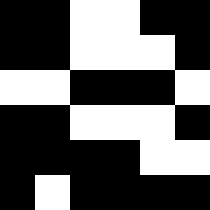[["black", "black", "white", "white", "black", "black"], ["black", "black", "white", "white", "white", "black"], ["white", "white", "black", "black", "black", "white"], ["black", "black", "white", "white", "white", "black"], ["black", "black", "black", "black", "white", "white"], ["black", "white", "black", "black", "black", "black"]]